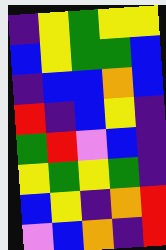[["indigo", "yellow", "green", "yellow", "yellow"], ["blue", "yellow", "green", "green", "blue"], ["indigo", "blue", "blue", "orange", "blue"], ["red", "indigo", "blue", "yellow", "indigo"], ["green", "red", "violet", "blue", "indigo"], ["yellow", "green", "yellow", "green", "indigo"], ["blue", "yellow", "indigo", "orange", "red"], ["violet", "blue", "orange", "indigo", "red"]]